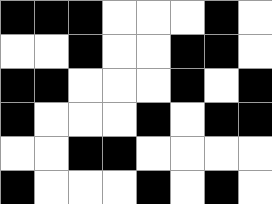[["black", "black", "black", "white", "white", "white", "black", "white"], ["white", "white", "black", "white", "white", "black", "black", "white"], ["black", "black", "white", "white", "white", "black", "white", "black"], ["black", "white", "white", "white", "black", "white", "black", "black"], ["white", "white", "black", "black", "white", "white", "white", "white"], ["black", "white", "white", "white", "black", "white", "black", "white"]]